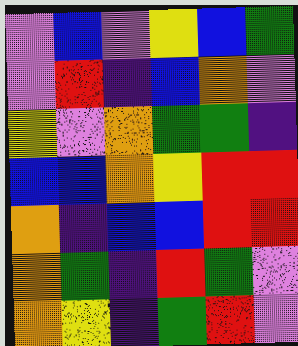[["violet", "blue", "violet", "yellow", "blue", "green"], ["violet", "red", "indigo", "blue", "orange", "violet"], ["yellow", "violet", "orange", "green", "green", "indigo"], ["blue", "blue", "orange", "yellow", "red", "red"], ["orange", "indigo", "blue", "blue", "red", "red"], ["orange", "green", "indigo", "red", "green", "violet"], ["orange", "yellow", "indigo", "green", "red", "violet"]]